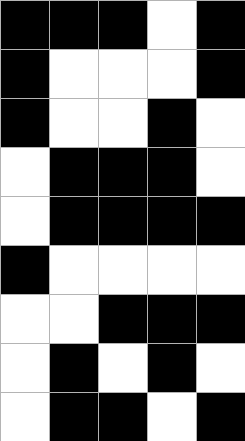[["black", "black", "black", "white", "black"], ["black", "white", "white", "white", "black"], ["black", "white", "white", "black", "white"], ["white", "black", "black", "black", "white"], ["white", "black", "black", "black", "black"], ["black", "white", "white", "white", "white"], ["white", "white", "black", "black", "black"], ["white", "black", "white", "black", "white"], ["white", "black", "black", "white", "black"]]